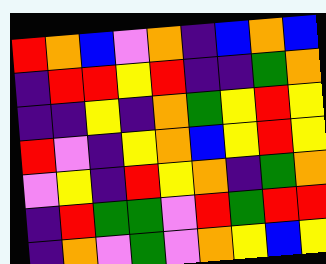[["red", "orange", "blue", "violet", "orange", "indigo", "blue", "orange", "blue"], ["indigo", "red", "red", "yellow", "red", "indigo", "indigo", "green", "orange"], ["indigo", "indigo", "yellow", "indigo", "orange", "green", "yellow", "red", "yellow"], ["red", "violet", "indigo", "yellow", "orange", "blue", "yellow", "red", "yellow"], ["violet", "yellow", "indigo", "red", "yellow", "orange", "indigo", "green", "orange"], ["indigo", "red", "green", "green", "violet", "red", "green", "red", "red"], ["indigo", "orange", "violet", "green", "violet", "orange", "yellow", "blue", "yellow"]]